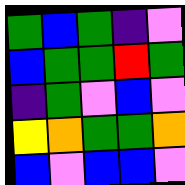[["green", "blue", "green", "indigo", "violet"], ["blue", "green", "green", "red", "green"], ["indigo", "green", "violet", "blue", "violet"], ["yellow", "orange", "green", "green", "orange"], ["blue", "violet", "blue", "blue", "violet"]]